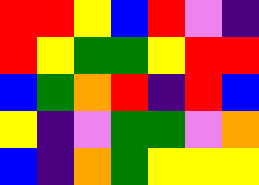[["red", "red", "yellow", "blue", "red", "violet", "indigo"], ["red", "yellow", "green", "green", "yellow", "red", "red"], ["blue", "green", "orange", "red", "indigo", "red", "blue"], ["yellow", "indigo", "violet", "green", "green", "violet", "orange"], ["blue", "indigo", "orange", "green", "yellow", "yellow", "yellow"]]